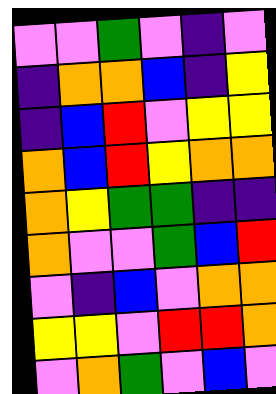[["violet", "violet", "green", "violet", "indigo", "violet"], ["indigo", "orange", "orange", "blue", "indigo", "yellow"], ["indigo", "blue", "red", "violet", "yellow", "yellow"], ["orange", "blue", "red", "yellow", "orange", "orange"], ["orange", "yellow", "green", "green", "indigo", "indigo"], ["orange", "violet", "violet", "green", "blue", "red"], ["violet", "indigo", "blue", "violet", "orange", "orange"], ["yellow", "yellow", "violet", "red", "red", "orange"], ["violet", "orange", "green", "violet", "blue", "violet"]]